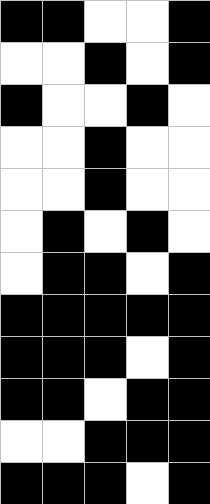[["black", "black", "white", "white", "black"], ["white", "white", "black", "white", "black"], ["black", "white", "white", "black", "white"], ["white", "white", "black", "white", "white"], ["white", "white", "black", "white", "white"], ["white", "black", "white", "black", "white"], ["white", "black", "black", "white", "black"], ["black", "black", "black", "black", "black"], ["black", "black", "black", "white", "black"], ["black", "black", "white", "black", "black"], ["white", "white", "black", "black", "black"], ["black", "black", "black", "white", "black"]]